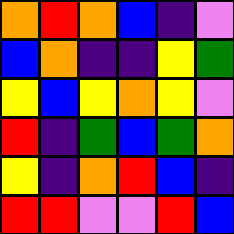[["orange", "red", "orange", "blue", "indigo", "violet"], ["blue", "orange", "indigo", "indigo", "yellow", "green"], ["yellow", "blue", "yellow", "orange", "yellow", "violet"], ["red", "indigo", "green", "blue", "green", "orange"], ["yellow", "indigo", "orange", "red", "blue", "indigo"], ["red", "red", "violet", "violet", "red", "blue"]]